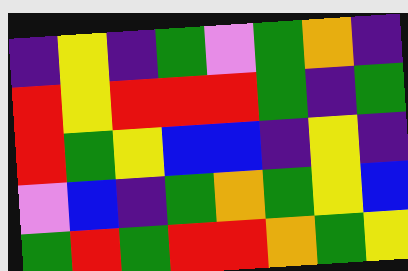[["indigo", "yellow", "indigo", "green", "violet", "green", "orange", "indigo"], ["red", "yellow", "red", "red", "red", "green", "indigo", "green"], ["red", "green", "yellow", "blue", "blue", "indigo", "yellow", "indigo"], ["violet", "blue", "indigo", "green", "orange", "green", "yellow", "blue"], ["green", "red", "green", "red", "red", "orange", "green", "yellow"]]